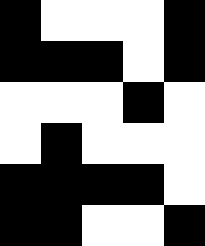[["black", "white", "white", "white", "black"], ["black", "black", "black", "white", "black"], ["white", "white", "white", "black", "white"], ["white", "black", "white", "white", "white"], ["black", "black", "black", "black", "white"], ["black", "black", "white", "white", "black"]]